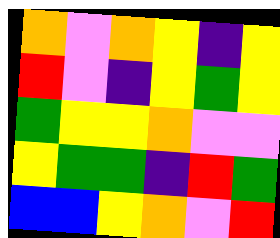[["orange", "violet", "orange", "yellow", "indigo", "yellow"], ["red", "violet", "indigo", "yellow", "green", "yellow"], ["green", "yellow", "yellow", "orange", "violet", "violet"], ["yellow", "green", "green", "indigo", "red", "green"], ["blue", "blue", "yellow", "orange", "violet", "red"]]